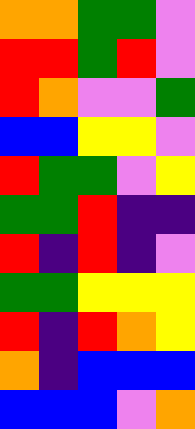[["orange", "orange", "green", "green", "violet"], ["red", "red", "green", "red", "violet"], ["red", "orange", "violet", "violet", "green"], ["blue", "blue", "yellow", "yellow", "violet"], ["red", "green", "green", "violet", "yellow"], ["green", "green", "red", "indigo", "indigo"], ["red", "indigo", "red", "indigo", "violet"], ["green", "green", "yellow", "yellow", "yellow"], ["red", "indigo", "red", "orange", "yellow"], ["orange", "indigo", "blue", "blue", "blue"], ["blue", "blue", "blue", "violet", "orange"]]